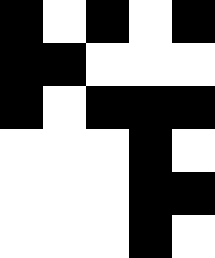[["black", "white", "black", "white", "black"], ["black", "black", "white", "white", "white"], ["black", "white", "black", "black", "black"], ["white", "white", "white", "black", "white"], ["white", "white", "white", "black", "black"], ["white", "white", "white", "black", "white"]]